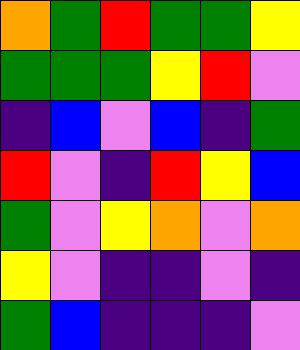[["orange", "green", "red", "green", "green", "yellow"], ["green", "green", "green", "yellow", "red", "violet"], ["indigo", "blue", "violet", "blue", "indigo", "green"], ["red", "violet", "indigo", "red", "yellow", "blue"], ["green", "violet", "yellow", "orange", "violet", "orange"], ["yellow", "violet", "indigo", "indigo", "violet", "indigo"], ["green", "blue", "indigo", "indigo", "indigo", "violet"]]